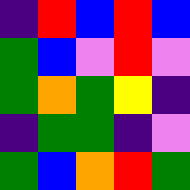[["indigo", "red", "blue", "red", "blue"], ["green", "blue", "violet", "red", "violet"], ["green", "orange", "green", "yellow", "indigo"], ["indigo", "green", "green", "indigo", "violet"], ["green", "blue", "orange", "red", "green"]]